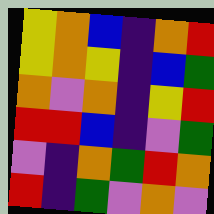[["yellow", "orange", "blue", "indigo", "orange", "red"], ["yellow", "orange", "yellow", "indigo", "blue", "green"], ["orange", "violet", "orange", "indigo", "yellow", "red"], ["red", "red", "blue", "indigo", "violet", "green"], ["violet", "indigo", "orange", "green", "red", "orange"], ["red", "indigo", "green", "violet", "orange", "violet"]]